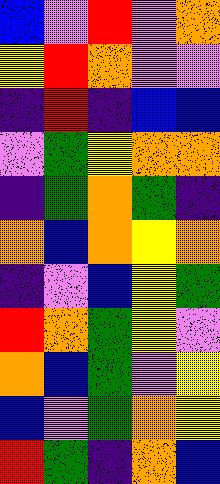[["blue", "violet", "red", "violet", "orange"], ["yellow", "red", "orange", "violet", "violet"], ["indigo", "red", "indigo", "blue", "blue"], ["violet", "green", "yellow", "orange", "orange"], ["indigo", "green", "orange", "green", "indigo"], ["orange", "blue", "orange", "yellow", "orange"], ["indigo", "violet", "blue", "yellow", "green"], ["red", "orange", "green", "yellow", "violet"], ["orange", "blue", "green", "violet", "yellow"], ["blue", "violet", "green", "orange", "yellow"], ["red", "green", "indigo", "orange", "blue"]]